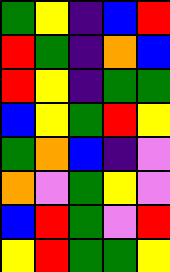[["green", "yellow", "indigo", "blue", "red"], ["red", "green", "indigo", "orange", "blue"], ["red", "yellow", "indigo", "green", "green"], ["blue", "yellow", "green", "red", "yellow"], ["green", "orange", "blue", "indigo", "violet"], ["orange", "violet", "green", "yellow", "violet"], ["blue", "red", "green", "violet", "red"], ["yellow", "red", "green", "green", "yellow"]]